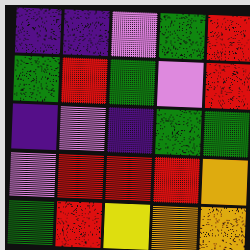[["indigo", "indigo", "violet", "green", "red"], ["green", "red", "green", "violet", "red"], ["indigo", "violet", "indigo", "green", "green"], ["violet", "red", "red", "red", "orange"], ["green", "red", "yellow", "orange", "orange"]]